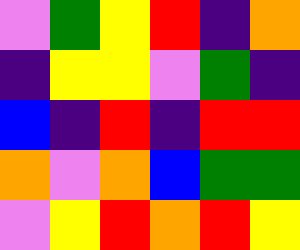[["violet", "green", "yellow", "red", "indigo", "orange"], ["indigo", "yellow", "yellow", "violet", "green", "indigo"], ["blue", "indigo", "red", "indigo", "red", "red"], ["orange", "violet", "orange", "blue", "green", "green"], ["violet", "yellow", "red", "orange", "red", "yellow"]]